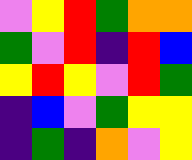[["violet", "yellow", "red", "green", "orange", "orange"], ["green", "violet", "red", "indigo", "red", "blue"], ["yellow", "red", "yellow", "violet", "red", "green"], ["indigo", "blue", "violet", "green", "yellow", "yellow"], ["indigo", "green", "indigo", "orange", "violet", "yellow"]]